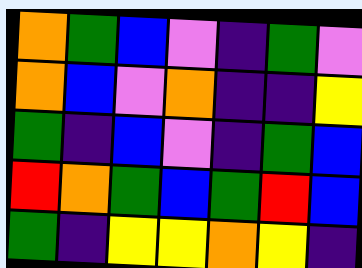[["orange", "green", "blue", "violet", "indigo", "green", "violet"], ["orange", "blue", "violet", "orange", "indigo", "indigo", "yellow"], ["green", "indigo", "blue", "violet", "indigo", "green", "blue"], ["red", "orange", "green", "blue", "green", "red", "blue"], ["green", "indigo", "yellow", "yellow", "orange", "yellow", "indigo"]]